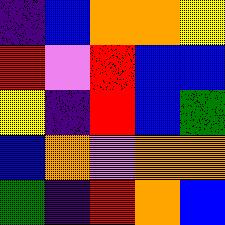[["indigo", "blue", "orange", "orange", "yellow"], ["red", "violet", "red", "blue", "blue"], ["yellow", "indigo", "red", "blue", "green"], ["blue", "orange", "violet", "orange", "orange"], ["green", "indigo", "red", "orange", "blue"]]